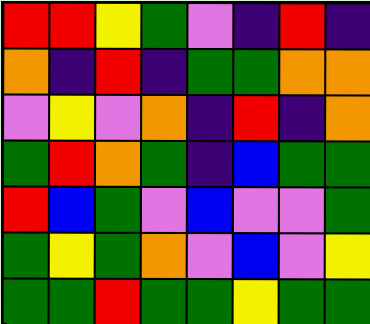[["red", "red", "yellow", "green", "violet", "indigo", "red", "indigo"], ["orange", "indigo", "red", "indigo", "green", "green", "orange", "orange"], ["violet", "yellow", "violet", "orange", "indigo", "red", "indigo", "orange"], ["green", "red", "orange", "green", "indigo", "blue", "green", "green"], ["red", "blue", "green", "violet", "blue", "violet", "violet", "green"], ["green", "yellow", "green", "orange", "violet", "blue", "violet", "yellow"], ["green", "green", "red", "green", "green", "yellow", "green", "green"]]